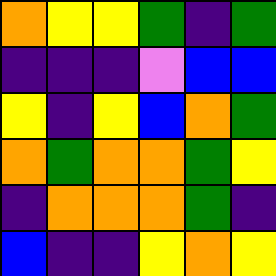[["orange", "yellow", "yellow", "green", "indigo", "green"], ["indigo", "indigo", "indigo", "violet", "blue", "blue"], ["yellow", "indigo", "yellow", "blue", "orange", "green"], ["orange", "green", "orange", "orange", "green", "yellow"], ["indigo", "orange", "orange", "orange", "green", "indigo"], ["blue", "indigo", "indigo", "yellow", "orange", "yellow"]]